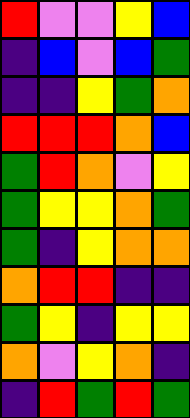[["red", "violet", "violet", "yellow", "blue"], ["indigo", "blue", "violet", "blue", "green"], ["indigo", "indigo", "yellow", "green", "orange"], ["red", "red", "red", "orange", "blue"], ["green", "red", "orange", "violet", "yellow"], ["green", "yellow", "yellow", "orange", "green"], ["green", "indigo", "yellow", "orange", "orange"], ["orange", "red", "red", "indigo", "indigo"], ["green", "yellow", "indigo", "yellow", "yellow"], ["orange", "violet", "yellow", "orange", "indigo"], ["indigo", "red", "green", "red", "green"]]